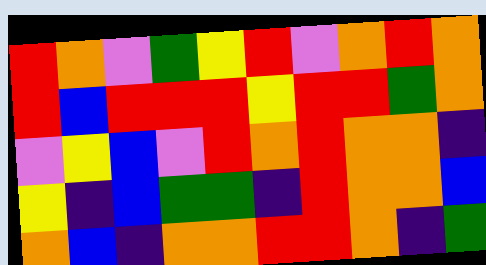[["red", "orange", "violet", "green", "yellow", "red", "violet", "orange", "red", "orange"], ["red", "blue", "red", "red", "red", "yellow", "red", "red", "green", "orange"], ["violet", "yellow", "blue", "violet", "red", "orange", "red", "orange", "orange", "indigo"], ["yellow", "indigo", "blue", "green", "green", "indigo", "red", "orange", "orange", "blue"], ["orange", "blue", "indigo", "orange", "orange", "red", "red", "orange", "indigo", "green"]]